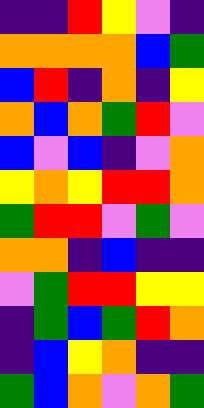[["indigo", "indigo", "red", "yellow", "violet", "indigo"], ["orange", "orange", "orange", "orange", "blue", "green"], ["blue", "red", "indigo", "orange", "indigo", "yellow"], ["orange", "blue", "orange", "green", "red", "violet"], ["blue", "violet", "blue", "indigo", "violet", "orange"], ["yellow", "orange", "yellow", "red", "red", "orange"], ["green", "red", "red", "violet", "green", "violet"], ["orange", "orange", "indigo", "blue", "indigo", "indigo"], ["violet", "green", "red", "red", "yellow", "yellow"], ["indigo", "green", "blue", "green", "red", "orange"], ["indigo", "blue", "yellow", "orange", "indigo", "indigo"], ["green", "blue", "orange", "violet", "orange", "green"]]